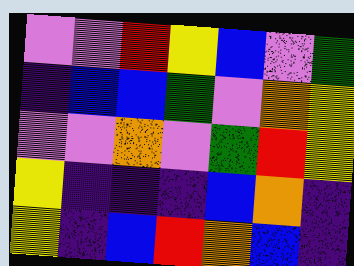[["violet", "violet", "red", "yellow", "blue", "violet", "green"], ["indigo", "blue", "blue", "green", "violet", "orange", "yellow"], ["violet", "violet", "orange", "violet", "green", "red", "yellow"], ["yellow", "indigo", "indigo", "indigo", "blue", "orange", "indigo"], ["yellow", "indigo", "blue", "red", "orange", "blue", "indigo"]]